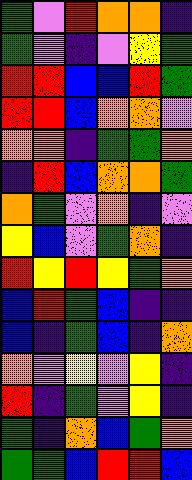[["green", "violet", "red", "orange", "orange", "indigo"], ["green", "violet", "indigo", "violet", "yellow", "green"], ["red", "red", "blue", "blue", "red", "green"], ["red", "red", "blue", "orange", "orange", "violet"], ["orange", "orange", "indigo", "green", "green", "orange"], ["indigo", "red", "blue", "orange", "orange", "green"], ["orange", "green", "violet", "orange", "indigo", "violet"], ["yellow", "blue", "violet", "green", "orange", "indigo"], ["red", "yellow", "red", "yellow", "green", "orange"], ["blue", "red", "green", "blue", "indigo", "indigo"], ["blue", "indigo", "green", "blue", "indigo", "orange"], ["orange", "violet", "yellow", "violet", "yellow", "indigo"], ["red", "indigo", "green", "violet", "yellow", "indigo"], ["green", "indigo", "orange", "blue", "green", "orange"], ["green", "green", "blue", "red", "red", "blue"]]